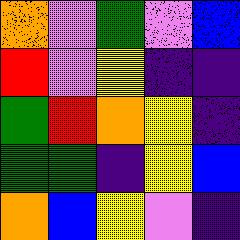[["orange", "violet", "green", "violet", "blue"], ["red", "violet", "yellow", "indigo", "indigo"], ["green", "red", "orange", "yellow", "indigo"], ["green", "green", "indigo", "yellow", "blue"], ["orange", "blue", "yellow", "violet", "indigo"]]